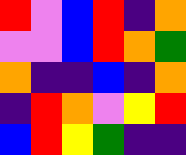[["red", "violet", "blue", "red", "indigo", "orange"], ["violet", "violet", "blue", "red", "orange", "green"], ["orange", "indigo", "indigo", "blue", "indigo", "orange"], ["indigo", "red", "orange", "violet", "yellow", "red"], ["blue", "red", "yellow", "green", "indigo", "indigo"]]